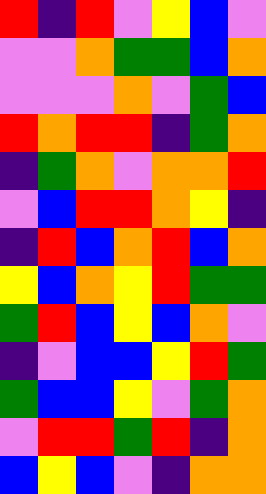[["red", "indigo", "red", "violet", "yellow", "blue", "violet"], ["violet", "violet", "orange", "green", "green", "blue", "orange"], ["violet", "violet", "violet", "orange", "violet", "green", "blue"], ["red", "orange", "red", "red", "indigo", "green", "orange"], ["indigo", "green", "orange", "violet", "orange", "orange", "red"], ["violet", "blue", "red", "red", "orange", "yellow", "indigo"], ["indigo", "red", "blue", "orange", "red", "blue", "orange"], ["yellow", "blue", "orange", "yellow", "red", "green", "green"], ["green", "red", "blue", "yellow", "blue", "orange", "violet"], ["indigo", "violet", "blue", "blue", "yellow", "red", "green"], ["green", "blue", "blue", "yellow", "violet", "green", "orange"], ["violet", "red", "red", "green", "red", "indigo", "orange"], ["blue", "yellow", "blue", "violet", "indigo", "orange", "orange"]]